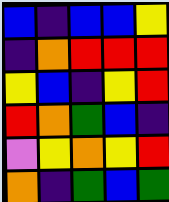[["blue", "indigo", "blue", "blue", "yellow"], ["indigo", "orange", "red", "red", "red"], ["yellow", "blue", "indigo", "yellow", "red"], ["red", "orange", "green", "blue", "indigo"], ["violet", "yellow", "orange", "yellow", "red"], ["orange", "indigo", "green", "blue", "green"]]